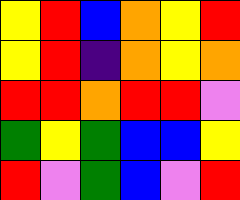[["yellow", "red", "blue", "orange", "yellow", "red"], ["yellow", "red", "indigo", "orange", "yellow", "orange"], ["red", "red", "orange", "red", "red", "violet"], ["green", "yellow", "green", "blue", "blue", "yellow"], ["red", "violet", "green", "blue", "violet", "red"]]